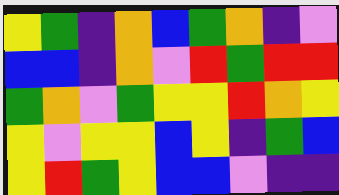[["yellow", "green", "indigo", "orange", "blue", "green", "orange", "indigo", "violet"], ["blue", "blue", "indigo", "orange", "violet", "red", "green", "red", "red"], ["green", "orange", "violet", "green", "yellow", "yellow", "red", "orange", "yellow"], ["yellow", "violet", "yellow", "yellow", "blue", "yellow", "indigo", "green", "blue"], ["yellow", "red", "green", "yellow", "blue", "blue", "violet", "indigo", "indigo"]]